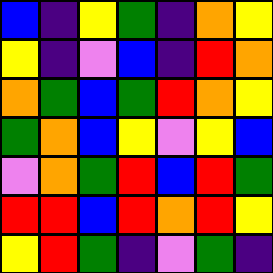[["blue", "indigo", "yellow", "green", "indigo", "orange", "yellow"], ["yellow", "indigo", "violet", "blue", "indigo", "red", "orange"], ["orange", "green", "blue", "green", "red", "orange", "yellow"], ["green", "orange", "blue", "yellow", "violet", "yellow", "blue"], ["violet", "orange", "green", "red", "blue", "red", "green"], ["red", "red", "blue", "red", "orange", "red", "yellow"], ["yellow", "red", "green", "indigo", "violet", "green", "indigo"]]